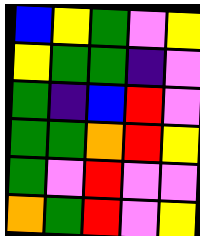[["blue", "yellow", "green", "violet", "yellow"], ["yellow", "green", "green", "indigo", "violet"], ["green", "indigo", "blue", "red", "violet"], ["green", "green", "orange", "red", "yellow"], ["green", "violet", "red", "violet", "violet"], ["orange", "green", "red", "violet", "yellow"]]